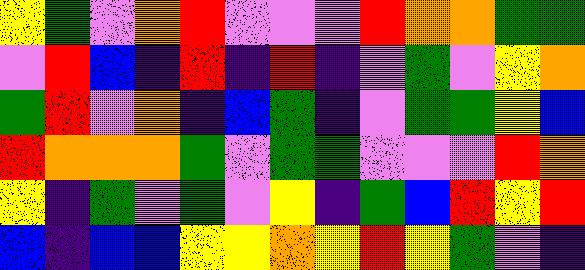[["yellow", "green", "violet", "orange", "red", "violet", "violet", "violet", "red", "orange", "orange", "green", "green"], ["violet", "red", "blue", "indigo", "red", "indigo", "red", "indigo", "violet", "green", "violet", "yellow", "orange"], ["green", "red", "violet", "orange", "indigo", "blue", "green", "indigo", "violet", "green", "green", "yellow", "blue"], ["red", "orange", "orange", "orange", "green", "violet", "green", "green", "violet", "violet", "violet", "red", "orange"], ["yellow", "indigo", "green", "violet", "green", "violet", "yellow", "indigo", "green", "blue", "red", "yellow", "red"], ["blue", "indigo", "blue", "blue", "yellow", "yellow", "orange", "yellow", "red", "yellow", "green", "violet", "indigo"]]